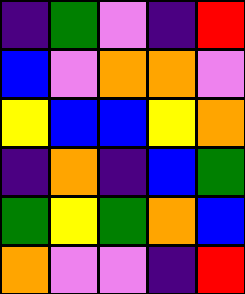[["indigo", "green", "violet", "indigo", "red"], ["blue", "violet", "orange", "orange", "violet"], ["yellow", "blue", "blue", "yellow", "orange"], ["indigo", "orange", "indigo", "blue", "green"], ["green", "yellow", "green", "orange", "blue"], ["orange", "violet", "violet", "indigo", "red"]]